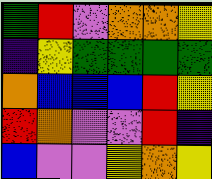[["green", "red", "violet", "orange", "orange", "yellow"], ["indigo", "yellow", "green", "green", "green", "green"], ["orange", "blue", "blue", "blue", "red", "yellow"], ["red", "orange", "violet", "violet", "red", "indigo"], ["blue", "violet", "violet", "yellow", "orange", "yellow"]]